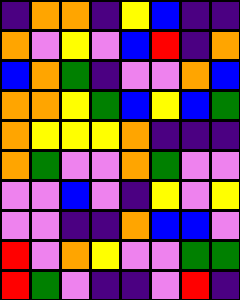[["indigo", "orange", "orange", "indigo", "yellow", "blue", "indigo", "indigo"], ["orange", "violet", "yellow", "violet", "blue", "red", "indigo", "orange"], ["blue", "orange", "green", "indigo", "violet", "violet", "orange", "blue"], ["orange", "orange", "yellow", "green", "blue", "yellow", "blue", "green"], ["orange", "yellow", "yellow", "yellow", "orange", "indigo", "indigo", "indigo"], ["orange", "green", "violet", "violet", "orange", "green", "violet", "violet"], ["violet", "violet", "blue", "violet", "indigo", "yellow", "violet", "yellow"], ["violet", "violet", "indigo", "indigo", "orange", "blue", "blue", "violet"], ["red", "violet", "orange", "yellow", "violet", "violet", "green", "green"], ["red", "green", "violet", "indigo", "indigo", "violet", "red", "indigo"]]